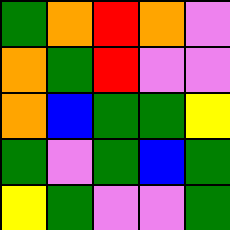[["green", "orange", "red", "orange", "violet"], ["orange", "green", "red", "violet", "violet"], ["orange", "blue", "green", "green", "yellow"], ["green", "violet", "green", "blue", "green"], ["yellow", "green", "violet", "violet", "green"]]